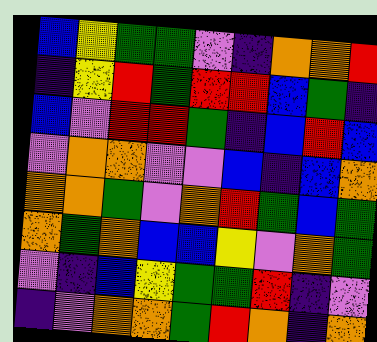[["blue", "yellow", "green", "green", "violet", "indigo", "orange", "orange", "red"], ["indigo", "yellow", "red", "green", "red", "red", "blue", "green", "indigo"], ["blue", "violet", "red", "red", "green", "indigo", "blue", "red", "blue"], ["violet", "orange", "orange", "violet", "violet", "blue", "indigo", "blue", "orange"], ["orange", "orange", "green", "violet", "orange", "red", "green", "blue", "green"], ["orange", "green", "orange", "blue", "blue", "yellow", "violet", "orange", "green"], ["violet", "indigo", "blue", "yellow", "green", "green", "red", "indigo", "violet"], ["indigo", "violet", "orange", "orange", "green", "red", "orange", "indigo", "orange"]]